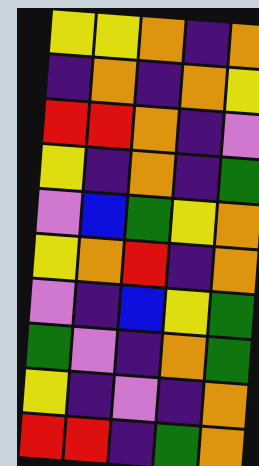[["yellow", "yellow", "orange", "indigo", "orange"], ["indigo", "orange", "indigo", "orange", "yellow"], ["red", "red", "orange", "indigo", "violet"], ["yellow", "indigo", "orange", "indigo", "green"], ["violet", "blue", "green", "yellow", "orange"], ["yellow", "orange", "red", "indigo", "orange"], ["violet", "indigo", "blue", "yellow", "green"], ["green", "violet", "indigo", "orange", "green"], ["yellow", "indigo", "violet", "indigo", "orange"], ["red", "red", "indigo", "green", "orange"]]